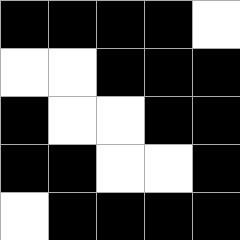[["black", "black", "black", "black", "white"], ["white", "white", "black", "black", "black"], ["black", "white", "white", "black", "black"], ["black", "black", "white", "white", "black"], ["white", "black", "black", "black", "black"]]